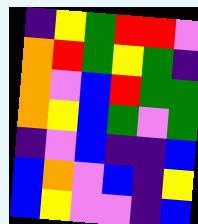[["indigo", "yellow", "green", "red", "red", "violet"], ["orange", "red", "green", "yellow", "green", "indigo"], ["orange", "violet", "blue", "red", "green", "green"], ["orange", "yellow", "blue", "green", "violet", "green"], ["indigo", "violet", "blue", "indigo", "indigo", "blue"], ["blue", "orange", "violet", "blue", "indigo", "yellow"], ["blue", "yellow", "violet", "violet", "indigo", "blue"]]